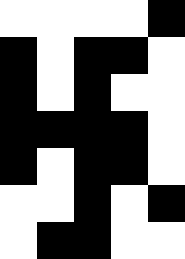[["white", "white", "white", "white", "black"], ["black", "white", "black", "black", "white"], ["black", "white", "black", "white", "white"], ["black", "black", "black", "black", "white"], ["black", "white", "black", "black", "white"], ["white", "white", "black", "white", "black"], ["white", "black", "black", "white", "white"]]